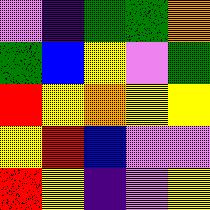[["violet", "indigo", "green", "green", "orange"], ["green", "blue", "yellow", "violet", "green"], ["red", "yellow", "orange", "yellow", "yellow"], ["yellow", "red", "blue", "violet", "violet"], ["red", "yellow", "indigo", "violet", "yellow"]]